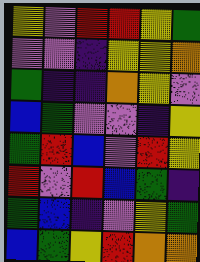[["yellow", "violet", "red", "red", "yellow", "green"], ["violet", "violet", "indigo", "yellow", "yellow", "orange"], ["green", "indigo", "indigo", "orange", "yellow", "violet"], ["blue", "green", "violet", "violet", "indigo", "yellow"], ["green", "red", "blue", "violet", "red", "yellow"], ["red", "violet", "red", "blue", "green", "indigo"], ["green", "blue", "indigo", "violet", "yellow", "green"], ["blue", "green", "yellow", "red", "orange", "orange"]]